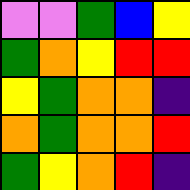[["violet", "violet", "green", "blue", "yellow"], ["green", "orange", "yellow", "red", "red"], ["yellow", "green", "orange", "orange", "indigo"], ["orange", "green", "orange", "orange", "red"], ["green", "yellow", "orange", "red", "indigo"]]